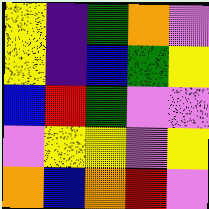[["yellow", "indigo", "green", "orange", "violet"], ["yellow", "indigo", "blue", "green", "yellow"], ["blue", "red", "green", "violet", "violet"], ["violet", "yellow", "yellow", "violet", "yellow"], ["orange", "blue", "orange", "red", "violet"]]